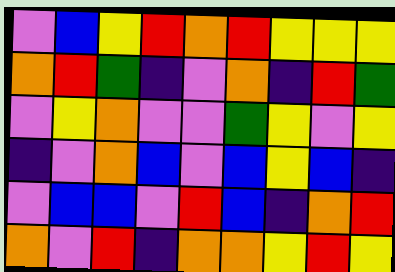[["violet", "blue", "yellow", "red", "orange", "red", "yellow", "yellow", "yellow"], ["orange", "red", "green", "indigo", "violet", "orange", "indigo", "red", "green"], ["violet", "yellow", "orange", "violet", "violet", "green", "yellow", "violet", "yellow"], ["indigo", "violet", "orange", "blue", "violet", "blue", "yellow", "blue", "indigo"], ["violet", "blue", "blue", "violet", "red", "blue", "indigo", "orange", "red"], ["orange", "violet", "red", "indigo", "orange", "orange", "yellow", "red", "yellow"]]